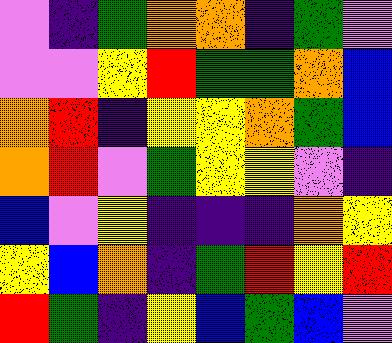[["violet", "indigo", "green", "orange", "orange", "indigo", "green", "violet"], ["violet", "violet", "yellow", "red", "green", "green", "orange", "blue"], ["orange", "red", "indigo", "yellow", "yellow", "orange", "green", "blue"], ["orange", "red", "violet", "green", "yellow", "yellow", "violet", "indigo"], ["blue", "violet", "yellow", "indigo", "indigo", "indigo", "orange", "yellow"], ["yellow", "blue", "orange", "indigo", "green", "red", "yellow", "red"], ["red", "green", "indigo", "yellow", "blue", "green", "blue", "violet"]]